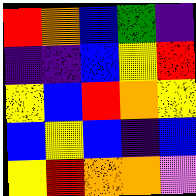[["red", "orange", "blue", "green", "indigo"], ["indigo", "indigo", "blue", "yellow", "red"], ["yellow", "blue", "red", "orange", "yellow"], ["blue", "yellow", "blue", "indigo", "blue"], ["yellow", "red", "orange", "orange", "violet"]]